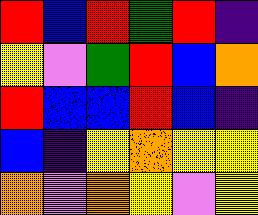[["red", "blue", "red", "green", "red", "indigo"], ["yellow", "violet", "green", "red", "blue", "orange"], ["red", "blue", "blue", "red", "blue", "indigo"], ["blue", "indigo", "yellow", "orange", "yellow", "yellow"], ["orange", "violet", "orange", "yellow", "violet", "yellow"]]